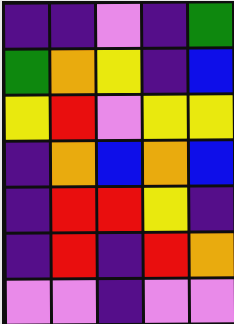[["indigo", "indigo", "violet", "indigo", "green"], ["green", "orange", "yellow", "indigo", "blue"], ["yellow", "red", "violet", "yellow", "yellow"], ["indigo", "orange", "blue", "orange", "blue"], ["indigo", "red", "red", "yellow", "indigo"], ["indigo", "red", "indigo", "red", "orange"], ["violet", "violet", "indigo", "violet", "violet"]]